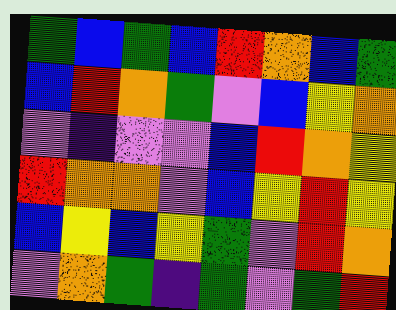[["green", "blue", "green", "blue", "red", "orange", "blue", "green"], ["blue", "red", "orange", "green", "violet", "blue", "yellow", "orange"], ["violet", "indigo", "violet", "violet", "blue", "red", "orange", "yellow"], ["red", "orange", "orange", "violet", "blue", "yellow", "red", "yellow"], ["blue", "yellow", "blue", "yellow", "green", "violet", "red", "orange"], ["violet", "orange", "green", "indigo", "green", "violet", "green", "red"]]